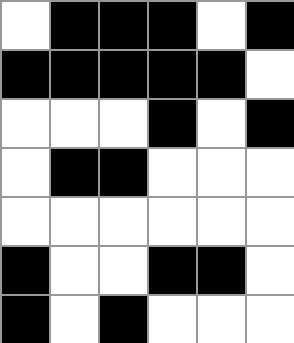[["white", "black", "black", "black", "white", "black"], ["black", "black", "black", "black", "black", "white"], ["white", "white", "white", "black", "white", "black"], ["white", "black", "black", "white", "white", "white"], ["white", "white", "white", "white", "white", "white"], ["black", "white", "white", "black", "black", "white"], ["black", "white", "black", "white", "white", "white"]]